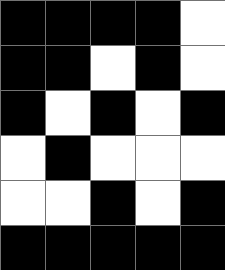[["black", "black", "black", "black", "white"], ["black", "black", "white", "black", "white"], ["black", "white", "black", "white", "black"], ["white", "black", "white", "white", "white"], ["white", "white", "black", "white", "black"], ["black", "black", "black", "black", "black"]]